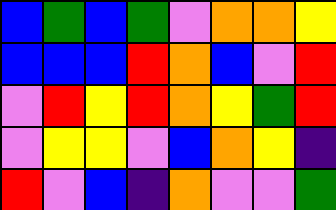[["blue", "green", "blue", "green", "violet", "orange", "orange", "yellow"], ["blue", "blue", "blue", "red", "orange", "blue", "violet", "red"], ["violet", "red", "yellow", "red", "orange", "yellow", "green", "red"], ["violet", "yellow", "yellow", "violet", "blue", "orange", "yellow", "indigo"], ["red", "violet", "blue", "indigo", "orange", "violet", "violet", "green"]]